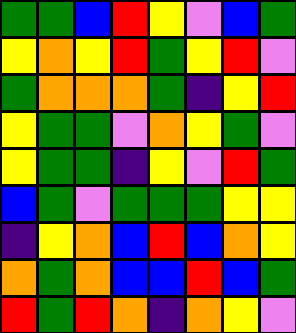[["green", "green", "blue", "red", "yellow", "violet", "blue", "green"], ["yellow", "orange", "yellow", "red", "green", "yellow", "red", "violet"], ["green", "orange", "orange", "orange", "green", "indigo", "yellow", "red"], ["yellow", "green", "green", "violet", "orange", "yellow", "green", "violet"], ["yellow", "green", "green", "indigo", "yellow", "violet", "red", "green"], ["blue", "green", "violet", "green", "green", "green", "yellow", "yellow"], ["indigo", "yellow", "orange", "blue", "red", "blue", "orange", "yellow"], ["orange", "green", "orange", "blue", "blue", "red", "blue", "green"], ["red", "green", "red", "orange", "indigo", "orange", "yellow", "violet"]]